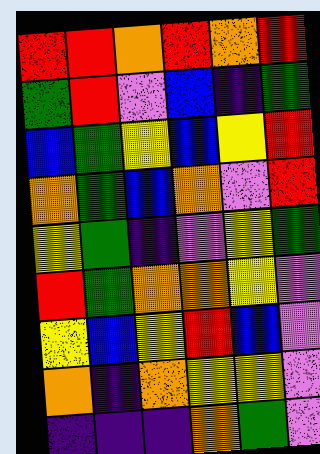[["red", "red", "orange", "red", "orange", "red"], ["green", "red", "violet", "blue", "indigo", "green"], ["blue", "green", "yellow", "blue", "yellow", "red"], ["orange", "green", "blue", "orange", "violet", "red"], ["yellow", "green", "indigo", "violet", "yellow", "green"], ["red", "green", "orange", "orange", "yellow", "violet"], ["yellow", "blue", "yellow", "red", "blue", "violet"], ["orange", "indigo", "orange", "yellow", "yellow", "violet"], ["indigo", "indigo", "indigo", "orange", "green", "violet"]]